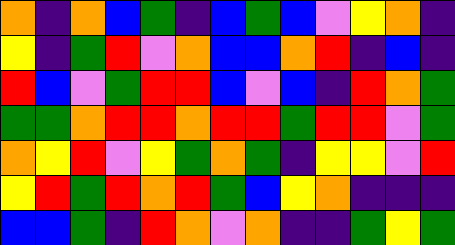[["orange", "indigo", "orange", "blue", "green", "indigo", "blue", "green", "blue", "violet", "yellow", "orange", "indigo"], ["yellow", "indigo", "green", "red", "violet", "orange", "blue", "blue", "orange", "red", "indigo", "blue", "indigo"], ["red", "blue", "violet", "green", "red", "red", "blue", "violet", "blue", "indigo", "red", "orange", "green"], ["green", "green", "orange", "red", "red", "orange", "red", "red", "green", "red", "red", "violet", "green"], ["orange", "yellow", "red", "violet", "yellow", "green", "orange", "green", "indigo", "yellow", "yellow", "violet", "red"], ["yellow", "red", "green", "red", "orange", "red", "green", "blue", "yellow", "orange", "indigo", "indigo", "indigo"], ["blue", "blue", "green", "indigo", "red", "orange", "violet", "orange", "indigo", "indigo", "green", "yellow", "green"]]